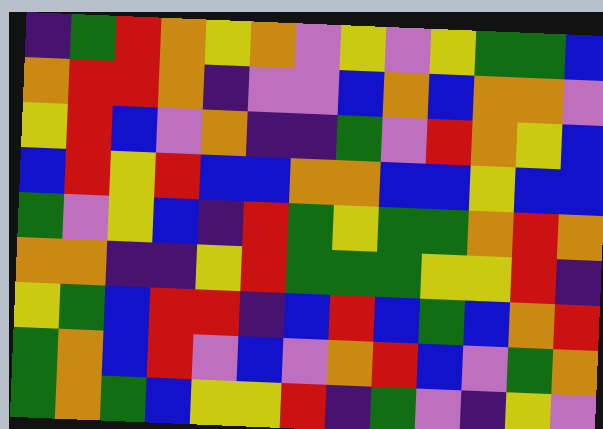[["indigo", "green", "red", "orange", "yellow", "orange", "violet", "yellow", "violet", "yellow", "green", "green", "blue"], ["orange", "red", "red", "orange", "indigo", "violet", "violet", "blue", "orange", "blue", "orange", "orange", "violet"], ["yellow", "red", "blue", "violet", "orange", "indigo", "indigo", "green", "violet", "red", "orange", "yellow", "blue"], ["blue", "red", "yellow", "red", "blue", "blue", "orange", "orange", "blue", "blue", "yellow", "blue", "blue"], ["green", "violet", "yellow", "blue", "indigo", "red", "green", "yellow", "green", "green", "orange", "red", "orange"], ["orange", "orange", "indigo", "indigo", "yellow", "red", "green", "green", "green", "yellow", "yellow", "red", "indigo"], ["yellow", "green", "blue", "red", "red", "indigo", "blue", "red", "blue", "green", "blue", "orange", "red"], ["green", "orange", "blue", "red", "violet", "blue", "violet", "orange", "red", "blue", "violet", "green", "orange"], ["green", "orange", "green", "blue", "yellow", "yellow", "red", "indigo", "green", "violet", "indigo", "yellow", "violet"]]